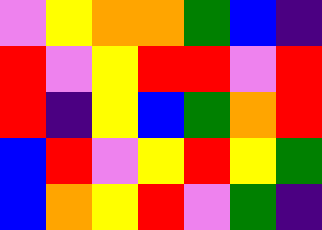[["violet", "yellow", "orange", "orange", "green", "blue", "indigo"], ["red", "violet", "yellow", "red", "red", "violet", "red"], ["red", "indigo", "yellow", "blue", "green", "orange", "red"], ["blue", "red", "violet", "yellow", "red", "yellow", "green"], ["blue", "orange", "yellow", "red", "violet", "green", "indigo"]]